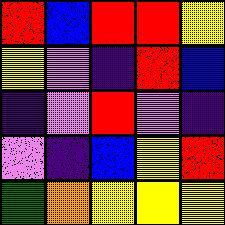[["red", "blue", "red", "red", "yellow"], ["yellow", "violet", "indigo", "red", "blue"], ["indigo", "violet", "red", "violet", "indigo"], ["violet", "indigo", "blue", "yellow", "red"], ["green", "orange", "yellow", "yellow", "yellow"]]